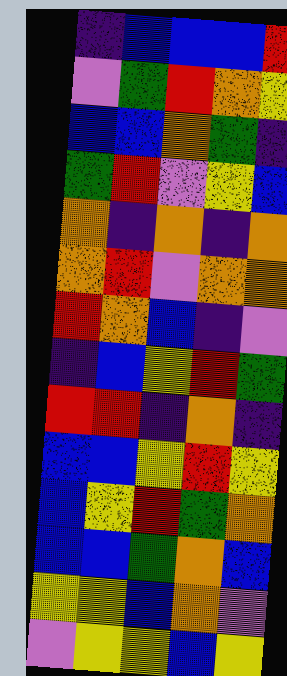[["indigo", "blue", "blue", "blue", "red"], ["violet", "green", "red", "orange", "yellow"], ["blue", "blue", "orange", "green", "indigo"], ["green", "red", "violet", "yellow", "blue"], ["orange", "indigo", "orange", "indigo", "orange"], ["orange", "red", "violet", "orange", "orange"], ["red", "orange", "blue", "indigo", "violet"], ["indigo", "blue", "yellow", "red", "green"], ["red", "red", "indigo", "orange", "indigo"], ["blue", "blue", "yellow", "red", "yellow"], ["blue", "yellow", "red", "green", "orange"], ["blue", "blue", "green", "orange", "blue"], ["yellow", "yellow", "blue", "orange", "violet"], ["violet", "yellow", "yellow", "blue", "yellow"]]